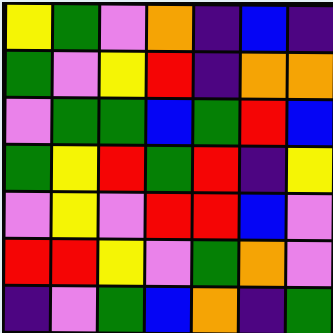[["yellow", "green", "violet", "orange", "indigo", "blue", "indigo"], ["green", "violet", "yellow", "red", "indigo", "orange", "orange"], ["violet", "green", "green", "blue", "green", "red", "blue"], ["green", "yellow", "red", "green", "red", "indigo", "yellow"], ["violet", "yellow", "violet", "red", "red", "blue", "violet"], ["red", "red", "yellow", "violet", "green", "orange", "violet"], ["indigo", "violet", "green", "blue", "orange", "indigo", "green"]]